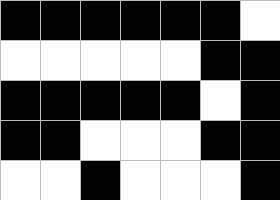[["black", "black", "black", "black", "black", "black", "white"], ["white", "white", "white", "white", "white", "black", "black"], ["black", "black", "black", "black", "black", "white", "black"], ["black", "black", "white", "white", "white", "black", "black"], ["white", "white", "black", "white", "white", "white", "black"]]